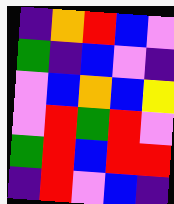[["indigo", "orange", "red", "blue", "violet"], ["green", "indigo", "blue", "violet", "indigo"], ["violet", "blue", "orange", "blue", "yellow"], ["violet", "red", "green", "red", "violet"], ["green", "red", "blue", "red", "red"], ["indigo", "red", "violet", "blue", "indigo"]]